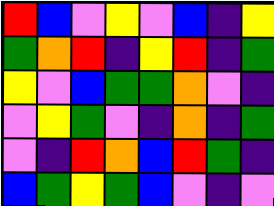[["red", "blue", "violet", "yellow", "violet", "blue", "indigo", "yellow"], ["green", "orange", "red", "indigo", "yellow", "red", "indigo", "green"], ["yellow", "violet", "blue", "green", "green", "orange", "violet", "indigo"], ["violet", "yellow", "green", "violet", "indigo", "orange", "indigo", "green"], ["violet", "indigo", "red", "orange", "blue", "red", "green", "indigo"], ["blue", "green", "yellow", "green", "blue", "violet", "indigo", "violet"]]